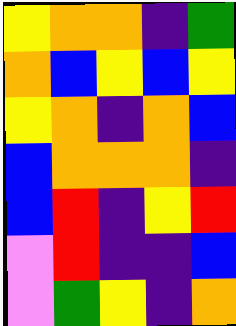[["yellow", "orange", "orange", "indigo", "green"], ["orange", "blue", "yellow", "blue", "yellow"], ["yellow", "orange", "indigo", "orange", "blue"], ["blue", "orange", "orange", "orange", "indigo"], ["blue", "red", "indigo", "yellow", "red"], ["violet", "red", "indigo", "indigo", "blue"], ["violet", "green", "yellow", "indigo", "orange"]]